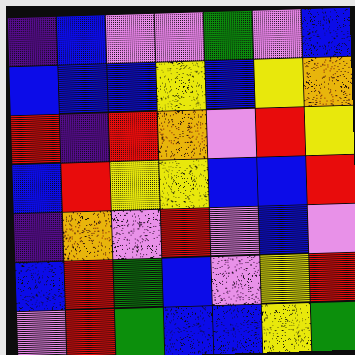[["indigo", "blue", "violet", "violet", "green", "violet", "blue"], ["blue", "blue", "blue", "yellow", "blue", "yellow", "orange"], ["red", "indigo", "red", "orange", "violet", "red", "yellow"], ["blue", "red", "yellow", "yellow", "blue", "blue", "red"], ["indigo", "orange", "violet", "red", "violet", "blue", "violet"], ["blue", "red", "green", "blue", "violet", "yellow", "red"], ["violet", "red", "green", "blue", "blue", "yellow", "green"]]